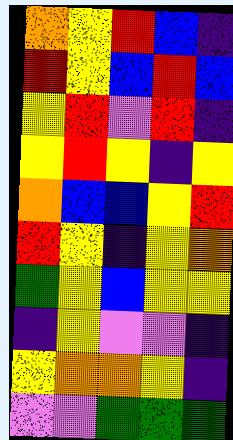[["orange", "yellow", "red", "blue", "indigo"], ["red", "yellow", "blue", "red", "blue"], ["yellow", "red", "violet", "red", "indigo"], ["yellow", "red", "yellow", "indigo", "yellow"], ["orange", "blue", "blue", "yellow", "red"], ["red", "yellow", "indigo", "yellow", "orange"], ["green", "yellow", "blue", "yellow", "yellow"], ["indigo", "yellow", "violet", "violet", "indigo"], ["yellow", "orange", "orange", "yellow", "indigo"], ["violet", "violet", "green", "green", "green"]]